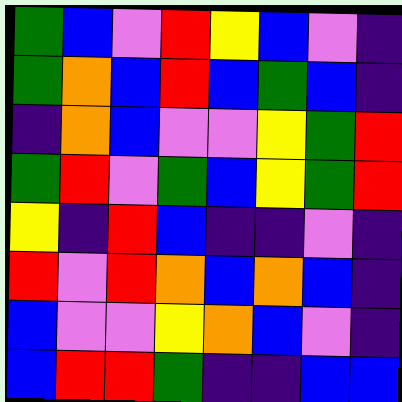[["green", "blue", "violet", "red", "yellow", "blue", "violet", "indigo"], ["green", "orange", "blue", "red", "blue", "green", "blue", "indigo"], ["indigo", "orange", "blue", "violet", "violet", "yellow", "green", "red"], ["green", "red", "violet", "green", "blue", "yellow", "green", "red"], ["yellow", "indigo", "red", "blue", "indigo", "indigo", "violet", "indigo"], ["red", "violet", "red", "orange", "blue", "orange", "blue", "indigo"], ["blue", "violet", "violet", "yellow", "orange", "blue", "violet", "indigo"], ["blue", "red", "red", "green", "indigo", "indigo", "blue", "blue"]]